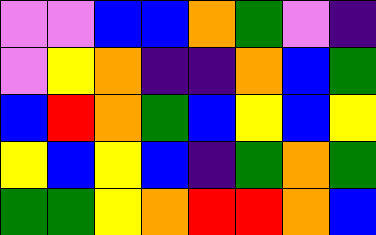[["violet", "violet", "blue", "blue", "orange", "green", "violet", "indigo"], ["violet", "yellow", "orange", "indigo", "indigo", "orange", "blue", "green"], ["blue", "red", "orange", "green", "blue", "yellow", "blue", "yellow"], ["yellow", "blue", "yellow", "blue", "indigo", "green", "orange", "green"], ["green", "green", "yellow", "orange", "red", "red", "orange", "blue"]]